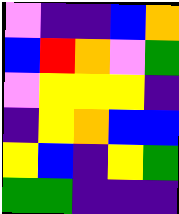[["violet", "indigo", "indigo", "blue", "orange"], ["blue", "red", "orange", "violet", "green"], ["violet", "yellow", "yellow", "yellow", "indigo"], ["indigo", "yellow", "orange", "blue", "blue"], ["yellow", "blue", "indigo", "yellow", "green"], ["green", "green", "indigo", "indigo", "indigo"]]